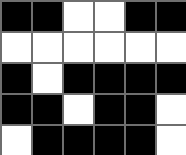[["black", "black", "white", "white", "black", "black"], ["white", "white", "white", "white", "white", "white"], ["black", "white", "black", "black", "black", "black"], ["black", "black", "white", "black", "black", "white"], ["white", "black", "black", "black", "black", "white"]]